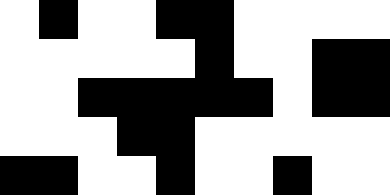[["white", "black", "white", "white", "black", "black", "white", "white", "white", "white"], ["white", "white", "white", "white", "white", "black", "white", "white", "black", "black"], ["white", "white", "black", "black", "black", "black", "black", "white", "black", "black"], ["white", "white", "white", "black", "black", "white", "white", "white", "white", "white"], ["black", "black", "white", "white", "black", "white", "white", "black", "white", "white"]]